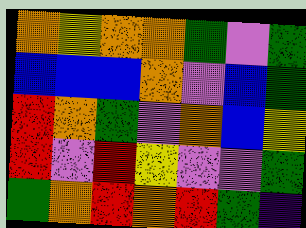[["orange", "yellow", "orange", "orange", "green", "violet", "green"], ["blue", "blue", "blue", "orange", "violet", "blue", "green"], ["red", "orange", "green", "violet", "orange", "blue", "yellow"], ["red", "violet", "red", "yellow", "violet", "violet", "green"], ["green", "orange", "red", "orange", "red", "green", "indigo"]]